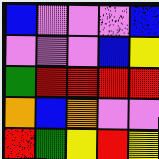[["blue", "violet", "violet", "violet", "blue"], ["violet", "violet", "violet", "blue", "yellow"], ["green", "red", "red", "red", "red"], ["orange", "blue", "orange", "violet", "violet"], ["red", "green", "yellow", "red", "yellow"]]